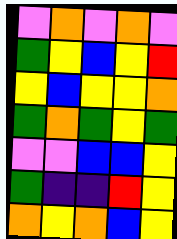[["violet", "orange", "violet", "orange", "violet"], ["green", "yellow", "blue", "yellow", "red"], ["yellow", "blue", "yellow", "yellow", "orange"], ["green", "orange", "green", "yellow", "green"], ["violet", "violet", "blue", "blue", "yellow"], ["green", "indigo", "indigo", "red", "yellow"], ["orange", "yellow", "orange", "blue", "yellow"]]